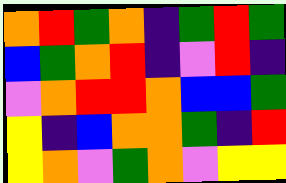[["orange", "red", "green", "orange", "indigo", "green", "red", "green"], ["blue", "green", "orange", "red", "indigo", "violet", "red", "indigo"], ["violet", "orange", "red", "red", "orange", "blue", "blue", "green"], ["yellow", "indigo", "blue", "orange", "orange", "green", "indigo", "red"], ["yellow", "orange", "violet", "green", "orange", "violet", "yellow", "yellow"]]